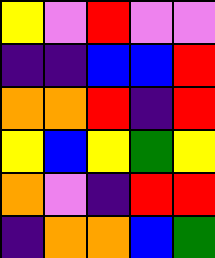[["yellow", "violet", "red", "violet", "violet"], ["indigo", "indigo", "blue", "blue", "red"], ["orange", "orange", "red", "indigo", "red"], ["yellow", "blue", "yellow", "green", "yellow"], ["orange", "violet", "indigo", "red", "red"], ["indigo", "orange", "orange", "blue", "green"]]